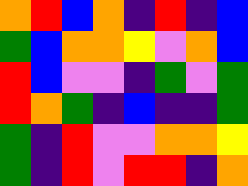[["orange", "red", "blue", "orange", "indigo", "red", "indigo", "blue"], ["green", "blue", "orange", "orange", "yellow", "violet", "orange", "blue"], ["red", "blue", "violet", "violet", "indigo", "green", "violet", "green"], ["red", "orange", "green", "indigo", "blue", "indigo", "indigo", "green"], ["green", "indigo", "red", "violet", "violet", "orange", "orange", "yellow"], ["green", "indigo", "red", "violet", "red", "red", "indigo", "orange"]]